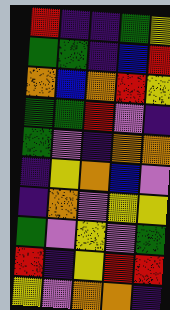[["red", "indigo", "indigo", "green", "yellow"], ["green", "green", "indigo", "blue", "red"], ["orange", "blue", "orange", "red", "yellow"], ["green", "green", "red", "violet", "indigo"], ["green", "violet", "indigo", "orange", "orange"], ["indigo", "yellow", "orange", "blue", "violet"], ["indigo", "orange", "violet", "yellow", "yellow"], ["green", "violet", "yellow", "violet", "green"], ["red", "indigo", "yellow", "red", "red"], ["yellow", "violet", "orange", "orange", "indigo"]]